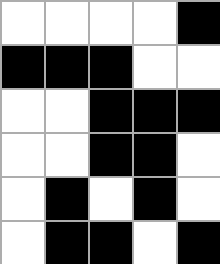[["white", "white", "white", "white", "black"], ["black", "black", "black", "white", "white"], ["white", "white", "black", "black", "black"], ["white", "white", "black", "black", "white"], ["white", "black", "white", "black", "white"], ["white", "black", "black", "white", "black"]]